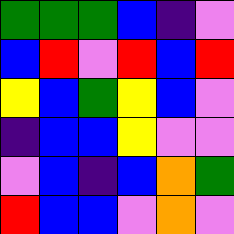[["green", "green", "green", "blue", "indigo", "violet"], ["blue", "red", "violet", "red", "blue", "red"], ["yellow", "blue", "green", "yellow", "blue", "violet"], ["indigo", "blue", "blue", "yellow", "violet", "violet"], ["violet", "blue", "indigo", "blue", "orange", "green"], ["red", "blue", "blue", "violet", "orange", "violet"]]